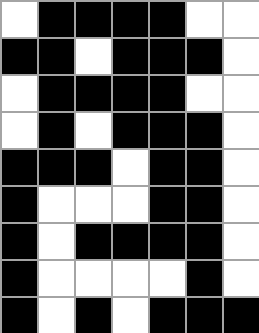[["white", "black", "black", "black", "black", "white", "white"], ["black", "black", "white", "black", "black", "black", "white"], ["white", "black", "black", "black", "black", "white", "white"], ["white", "black", "white", "black", "black", "black", "white"], ["black", "black", "black", "white", "black", "black", "white"], ["black", "white", "white", "white", "black", "black", "white"], ["black", "white", "black", "black", "black", "black", "white"], ["black", "white", "white", "white", "white", "black", "white"], ["black", "white", "black", "white", "black", "black", "black"]]